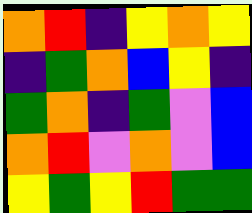[["orange", "red", "indigo", "yellow", "orange", "yellow"], ["indigo", "green", "orange", "blue", "yellow", "indigo"], ["green", "orange", "indigo", "green", "violet", "blue"], ["orange", "red", "violet", "orange", "violet", "blue"], ["yellow", "green", "yellow", "red", "green", "green"]]